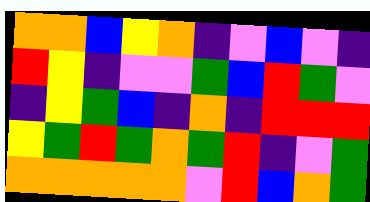[["orange", "orange", "blue", "yellow", "orange", "indigo", "violet", "blue", "violet", "indigo"], ["red", "yellow", "indigo", "violet", "violet", "green", "blue", "red", "green", "violet"], ["indigo", "yellow", "green", "blue", "indigo", "orange", "indigo", "red", "red", "red"], ["yellow", "green", "red", "green", "orange", "green", "red", "indigo", "violet", "green"], ["orange", "orange", "orange", "orange", "orange", "violet", "red", "blue", "orange", "green"]]